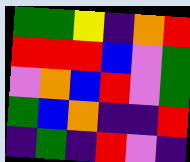[["green", "green", "yellow", "indigo", "orange", "red"], ["red", "red", "red", "blue", "violet", "green"], ["violet", "orange", "blue", "red", "violet", "green"], ["green", "blue", "orange", "indigo", "indigo", "red"], ["indigo", "green", "indigo", "red", "violet", "indigo"]]